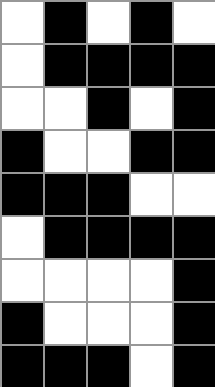[["white", "black", "white", "black", "white"], ["white", "black", "black", "black", "black"], ["white", "white", "black", "white", "black"], ["black", "white", "white", "black", "black"], ["black", "black", "black", "white", "white"], ["white", "black", "black", "black", "black"], ["white", "white", "white", "white", "black"], ["black", "white", "white", "white", "black"], ["black", "black", "black", "white", "black"]]